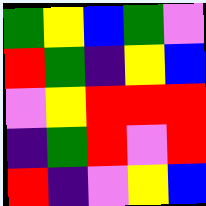[["green", "yellow", "blue", "green", "violet"], ["red", "green", "indigo", "yellow", "blue"], ["violet", "yellow", "red", "red", "red"], ["indigo", "green", "red", "violet", "red"], ["red", "indigo", "violet", "yellow", "blue"]]